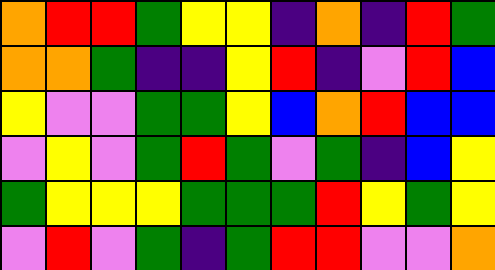[["orange", "red", "red", "green", "yellow", "yellow", "indigo", "orange", "indigo", "red", "green"], ["orange", "orange", "green", "indigo", "indigo", "yellow", "red", "indigo", "violet", "red", "blue"], ["yellow", "violet", "violet", "green", "green", "yellow", "blue", "orange", "red", "blue", "blue"], ["violet", "yellow", "violet", "green", "red", "green", "violet", "green", "indigo", "blue", "yellow"], ["green", "yellow", "yellow", "yellow", "green", "green", "green", "red", "yellow", "green", "yellow"], ["violet", "red", "violet", "green", "indigo", "green", "red", "red", "violet", "violet", "orange"]]